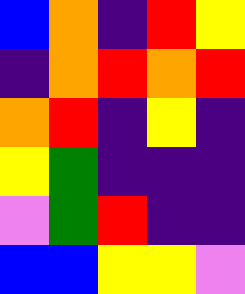[["blue", "orange", "indigo", "red", "yellow"], ["indigo", "orange", "red", "orange", "red"], ["orange", "red", "indigo", "yellow", "indigo"], ["yellow", "green", "indigo", "indigo", "indigo"], ["violet", "green", "red", "indigo", "indigo"], ["blue", "blue", "yellow", "yellow", "violet"]]